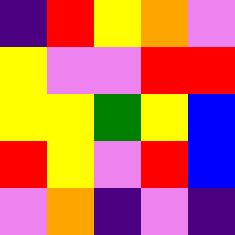[["indigo", "red", "yellow", "orange", "violet"], ["yellow", "violet", "violet", "red", "red"], ["yellow", "yellow", "green", "yellow", "blue"], ["red", "yellow", "violet", "red", "blue"], ["violet", "orange", "indigo", "violet", "indigo"]]